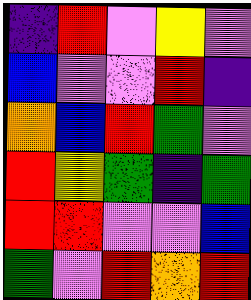[["indigo", "red", "violet", "yellow", "violet"], ["blue", "violet", "violet", "red", "indigo"], ["orange", "blue", "red", "green", "violet"], ["red", "yellow", "green", "indigo", "green"], ["red", "red", "violet", "violet", "blue"], ["green", "violet", "red", "orange", "red"]]